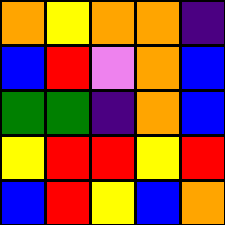[["orange", "yellow", "orange", "orange", "indigo"], ["blue", "red", "violet", "orange", "blue"], ["green", "green", "indigo", "orange", "blue"], ["yellow", "red", "red", "yellow", "red"], ["blue", "red", "yellow", "blue", "orange"]]